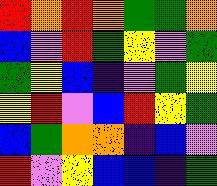[["red", "orange", "red", "orange", "green", "green", "orange"], ["blue", "violet", "red", "green", "yellow", "violet", "green"], ["green", "yellow", "blue", "indigo", "violet", "green", "yellow"], ["yellow", "red", "violet", "blue", "red", "yellow", "green"], ["blue", "green", "orange", "orange", "indigo", "blue", "violet"], ["red", "violet", "yellow", "blue", "blue", "indigo", "green"]]